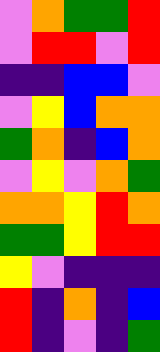[["violet", "orange", "green", "green", "red"], ["violet", "red", "red", "violet", "red"], ["indigo", "indigo", "blue", "blue", "violet"], ["violet", "yellow", "blue", "orange", "orange"], ["green", "orange", "indigo", "blue", "orange"], ["violet", "yellow", "violet", "orange", "green"], ["orange", "orange", "yellow", "red", "orange"], ["green", "green", "yellow", "red", "red"], ["yellow", "violet", "indigo", "indigo", "indigo"], ["red", "indigo", "orange", "indigo", "blue"], ["red", "indigo", "violet", "indigo", "green"]]